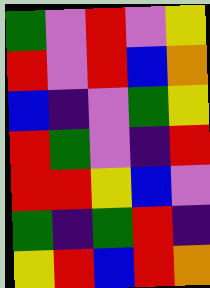[["green", "violet", "red", "violet", "yellow"], ["red", "violet", "red", "blue", "orange"], ["blue", "indigo", "violet", "green", "yellow"], ["red", "green", "violet", "indigo", "red"], ["red", "red", "yellow", "blue", "violet"], ["green", "indigo", "green", "red", "indigo"], ["yellow", "red", "blue", "red", "orange"]]